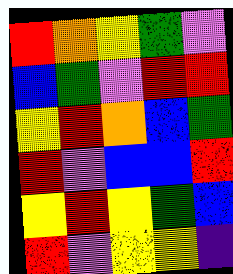[["red", "orange", "yellow", "green", "violet"], ["blue", "green", "violet", "red", "red"], ["yellow", "red", "orange", "blue", "green"], ["red", "violet", "blue", "blue", "red"], ["yellow", "red", "yellow", "green", "blue"], ["red", "violet", "yellow", "yellow", "indigo"]]